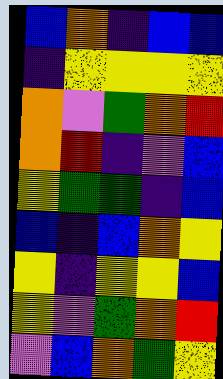[["blue", "orange", "indigo", "blue", "blue"], ["indigo", "yellow", "yellow", "yellow", "yellow"], ["orange", "violet", "green", "orange", "red"], ["orange", "red", "indigo", "violet", "blue"], ["yellow", "green", "green", "indigo", "blue"], ["blue", "indigo", "blue", "orange", "yellow"], ["yellow", "indigo", "yellow", "yellow", "blue"], ["yellow", "violet", "green", "orange", "red"], ["violet", "blue", "orange", "green", "yellow"]]